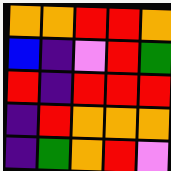[["orange", "orange", "red", "red", "orange"], ["blue", "indigo", "violet", "red", "green"], ["red", "indigo", "red", "red", "red"], ["indigo", "red", "orange", "orange", "orange"], ["indigo", "green", "orange", "red", "violet"]]